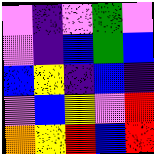[["violet", "indigo", "violet", "green", "violet"], ["violet", "indigo", "blue", "green", "blue"], ["blue", "yellow", "indigo", "blue", "indigo"], ["violet", "blue", "yellow", "violet", "red"], ["orange", "yellow", "red", "blue", "red"]]